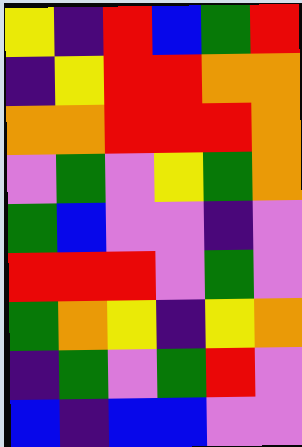[["yellow", "indigo", "red", "blue", "green", "red"], ["indigo", "yellow", "red", "red", "orange", "orange"], ["orange", "orange", "red", "red", "red", "orange"], ["violet", "green", "violet", "yellow", "green", "orange"], ["green", "blue", "violet", "violet", "indigo", "violet"], ["red", "red", "red", "violet", "green", "violet"], ["green", "orange", "yellow", "indigo", "yellow", "orange"], ["indigo", "green", "violet", "green", "red", "violet"], ["blue", "indigo", "blue", "blue", "violet", "violet"]]